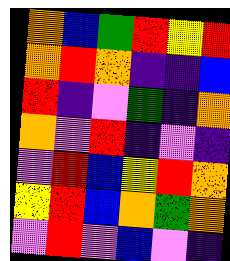[["orange", "blue", "green", "red", "yellow", "red"], ["orange", "red", "orange", "indigo", "indigo", "blue"], ["red", "indigo", "violet", "green", "indigo", "orange"], ["orange", "violet", "red", "indigo", "violet", "indigo"], ["violet", "red", "blue", "yellow", "red", "orange"], ["yellow", "red", "blue", "orange", "green", "orange"], ["violet", "red", "violet", "blue", "violet", "indigo"]]